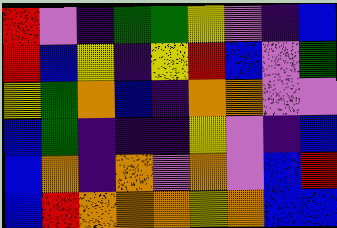[["red", "violet", "indigo", "green", "green", "yellow", "violet", "indigo", "blue"], ["red", "blue", "yellow", "indigo", "yellow", "red", "blue", "violet", "green"], ["yellow", "green", "orange", "blue", "indigo", "orange", "orange", "violet", "violet"], ["blue", "green", "indigo", "indigo", "indigo", "yellow", "violet", "indigo", "blue"], ["blue", "orange", "indigo", "orange", "violet", "orange", "violet", "blue", "red"], ["blue", "red", "orange", "orange", "orange", "yellow", "orange", "blue", "blue"]]